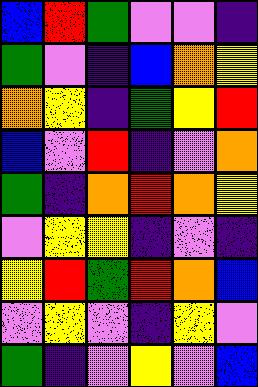[["blue", "red", "green", "violet", "violet", "indigo"], ["green", "violet", "indigo", "blue", "orange", "yellow"], ["orange", "yellow", "indigo", "green", "yellow", "red"], ["blue", "violet", "red", "indigo", "violet", "orange"], ["green", "indigo", "orange", "red", "orange", "yellow"], ["violet", "yellow", "yellow", "indigo", "violet", "indigo"], ["yellow", "red", "green", "red", "orange", "blue"], ["violet", "yellow", "violet", "indigo", "yellow", "violet"], ["green", "indigo", "violet", "yellow", "violet", "blue"]]